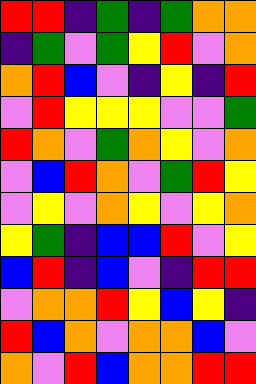[["red", "red", "indigo", "green", "indigo", "green", "orange", "orange"], ["indigo", "green", "violet", "green", "yellow", "red", "violet", "orange"], ["orange", "red", "blue", "violet", "indigo", "yellow", "indigo", "red"], ["violet", "red", "yellow", "yellow", "yellow", "violet", "violet", "green"], ["red", "orange", "violet", "green", "orange", "yellow", "violet", "orange"], ["violet", "blue", "red", "orange", "violet", "green", "red", "yellow"], ["violet", "yellow", "violet", "orange", "yellow", "violet", "yellow", "orange"], ["yellow", "green", "indigo", "blue", "blue", "red", "violet", "yellow"], ["blue", "red", "indigo", "blue", "violet", "indigo", "red", "red"], ["violet", "orange", "orange", "red", "yellow", "blue", "yellow", "indigo"], ["red", "blue", "orange", "violet", "orange", "orange", "blue", "violet"], ["orange", "violet", "red", "blue", "orange", "orange", "red", "red"]]